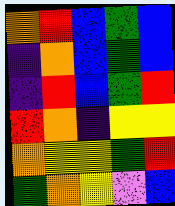[["orange", "red", "blue", "green", "blue"], ["indigo", "orange", "blue", "green", "blue"], ["indigo", "red", "blue", "green", "red"], ["red", "orange", "indigo", "yellow", "yellow"], ["orange", "yellow", "yellow", "green", "red"], ["green", "orange", "yellow", "violet", "blue"]]